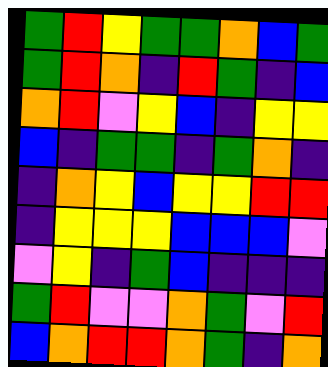[["green", "red", "yellow", "green", "green", "orange", "blue", "green"], ["green", "red", "orange", "indigo", "red", "green", "indigo", "blue"], ["orange", "red", "violet", "yellow", "blue", "indigo", "yellow", "yellow"], ["blue", "indigo", "green", "green", "indigo", "green", "orange", "indigo"], ["indigo", "orange", "yellow", "blue", "yellow", "yellow", "red", "red"], ["indigo", "yellow", "yellow", "yellow", "blue", "blue", "blue", "violet"], ["violet", "yellow", "indigo", "green", "blue", "indigo", "indigo", "indigo"], ["green", "red", "violet", "violet", "orange", "green", "violet", "red"], ["blue", "orange", "red", "red", "orange", "green", "indigo", "orange"]]